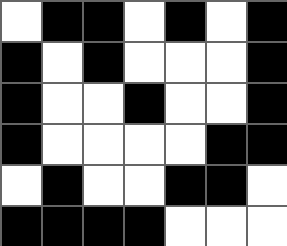[["white", "black", "black", "white", "black", "white", "black"], ["black", "white", "black", "white", "white", "white", "black"], ["black", "white", "white", "black", "white", "white", "black"], ["black", "white", "white", "white", "white", "black", "black"], ["white", "black", "white", "white", "black", "black", "white"], ["black", "black", "black", "black", "white", "white", "white"]]